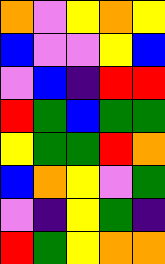[["orange", "violet", "yellow", "orange", "yellow"], ["blue", "violet", "violet", "yellow", "blue"], ["violet", "blue", "indigo", "red", "red"], ["red", "green", "blue", "green", "green"], ["yellow", "green", "green", "red", "orange"], ["blue", "orange", "yellow", "violet", "green"], ["violet", "indigo", "yellow", "green", "indigo"], ["red", "green", "yellow", "orange", "orange"]]